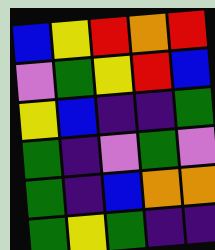[["blue", "yellow", "red", "orange", "red"], ["violet", "green", "yellow", "red", "blue"], ["yellow", "blue", "indigo", "indigo", "green"], ["green", "indigo", "violet", "green", "violet"], ["green", "indigo", "blue", "orange", "orange"], ["green", "yellow", "green", "indigo", "indigo"]]